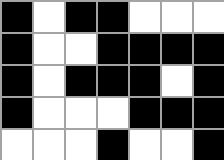[["black", "white", "black", "black", "white", "white", "white"], ["black", "white", "white", "black", "black", "black", "black"], ["black", "white", "black", "black", "black", "white", "black"], ["black", "white", "white", "white", "black", "black", "black"], ["white", "white", "white", "black", "white", "white", "black"]]